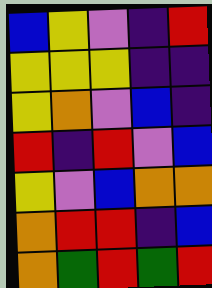[["blue", "yellow", "violet", "indigo", "red"], ["yellow", "yellow", "yellow", "indigo", "indigo"], ["yellow", "orange", "violet", "blue", "indigo"], ["red", "indigo", "red", "violet", "blue"], ["yellow", "violet", "blue", "orange", "orange"], ["orange", "red", "red", "indigo", "blue"], ["orange", "green", "red", "green", "red"]]